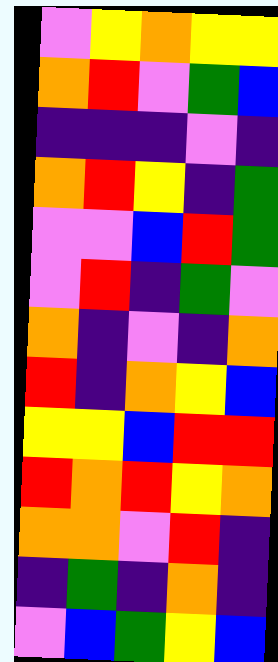[["violet", "yellow", "orange", "yellow", "yellow"], ["orange", "red", "violet", "green", "blue"], ["indigo", "indigo", "indigo", "violet", "indigo"], ["orange", "red", "yellow", "indigo", "green"], ["violet", "violet", "blue", "red", "green"], ["violet", "red", "indigo", "green", "violet"], ["orange", "indigo", "violet", "indigo", "orange"], ["red", "indigo", "orange", "yellow", "blue"], ["yellow", "yellow", "blue", "red", "red"], ["red", "orange", "red", "yellow", "orange"], ["orange", "orange", "violet", "red", "indigo"], ["indigo", "green", "indigo", "orange", "indigo"], ["violet", "blue", "green", "yellow", "blue"]]